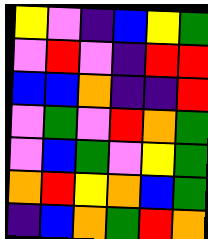[["yellow", "violet", "indigo", "blue", "yellow", "green"], ["violet", "red", "violet", "indigo", "red", "red"], ["blue", "blue", "orange", "indigo", "indigo", "red"], ["violet", "green", "violet", "red", "orange", "green"], ["violet", "blue", "green", "violet", "yellow", "green"], ["orange", "red", "yellow", "orange", "blue", "green"], ["indigo", "blue", "orange", "green", "red", "orange"]]